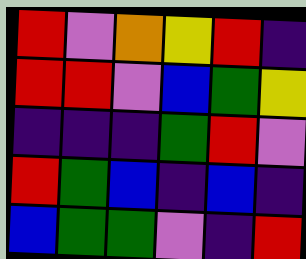[["red", "violet", "orange", "yellow", "red", "indigo"], ["red", "red", "violet", "blue", "green", "yellow"], ["indigo", "indigo", "indigo", "green", "red", "violet"], ["red", "green", "blue", "indigo", "blue", "indigo"], ["blue", "green", "green", "violet", "indigo", "red"]]